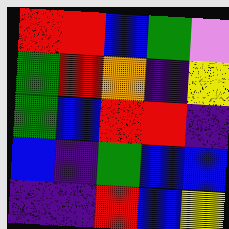[["red", "red", "blue", "green", "violet"], ["green", "red", "orange", "indigo", "yellow"], ["green", "blue", "red", "red", "indigo"], ["blue", "indigo", "green", "blue", "blue"], ["indigo", "indigo", "red", "blue", "yellow"]]